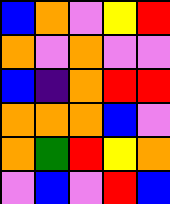[["blue", "orange", "violet", "yellow", "red"], ["orange", "violet", "orange", "violet", "violet"], ["blue", "indigo", "orange", "red", "red"], ["orange", "orange", "orange", "blue", "violet"], ["orange", "green", "red", "yellow", "orange"], ["violet", "blue", "violet", "red", "blue"]]